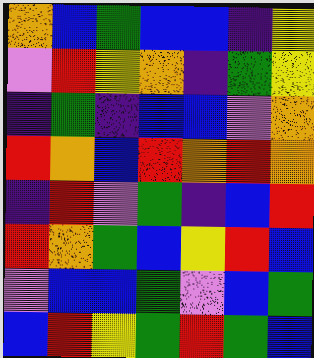[["orange", "blue", "green", "blue", "blue", "indigo", "yellow"], ["violet", "red", "yellow", "orange", "indigo", "green", "yellow"], ["indigo", "green", "indigo", "blue", "blue", "violet", "orange"], ["red", "orange", "blue", "red", "orange", "red", "orange"], ["indigo", "red", "violet", "green", "indigo", "blue", "red"], ["red", "orange", "green", "blue", "yellow", "red", "blue"], ["violet", "blue", "blue", "green", "violet", "blue", "green"], ["blue", "red", "yellow", "green", "red", "green", "blue"]]